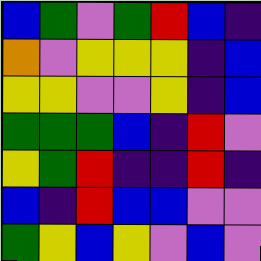[["blue", "green", "violet", "green", "red", "blue", "indigo"], ["orange", "violet", "yellow", "yellow", "yellow", "indigo", "blue"], ["yellow", "yellow", "violet", "violet", "yellow", "indigo", "blue"], ["green", "green", "green", "blue", "indigo", "red", "violet"], ["yellow", "green", "red", "indigo", "indigo", "red", "indigo"], ["blue", "indigo", "red", "blue", "blue", "violet", "violet"], ["green", "yellow", "blue", "yellow", "violet", "blue", "violet"]]